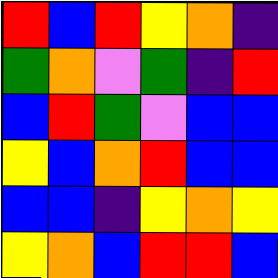[["red", "blue", "red", "yellow", "orange", "indigo"], ["green", "orange", "violet", "green", "indigo", "red"], ["blue", "red", "green", "violet", "blue", "blue"], ["yellow", "blue", "orange", "red", "blue", "blue"], ["blue", "blue", "indigo", "yellow", "orange", "yellow"], ["yellow", "orange", "blue", "red", "red", "blue"]]